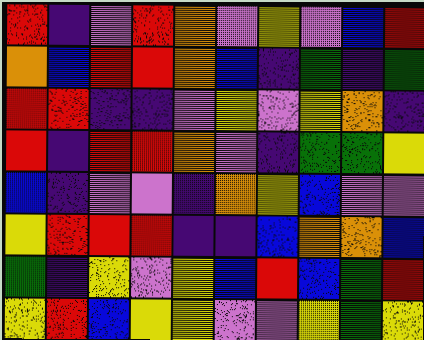[["red", "indigo", "violet", "red", "orange", "violet", "yellow", "violet", "blue", "red"], ["orange", "blue", "red", "red", "orange", "blue", "indigo", "green", "indigo", "green"], ["red", "red", "indigo", "indigo", "violet", "yellow", "violet", "yellow", "orange", "indigo"], ["red", "indigo", "red", "red", "orange", "violet", "indigo", "green", "green", "yellow"], ["blue", "indigo", "violet", "violet", "indigo", "orange", "yellow", "blue", "violet", "violet"], ["yellow", "red", "red", "red", "indigo", "indigo", "blue", "orange", "orange", "blue"], ["green", "indigo", "yellow", "violet", "yellow", "blue", "red", "blue", "green", "red"], ["yellow", "red", "blue", "yellow", "yellow", "violet", "violet", "yellow", "green", "yellow"]]